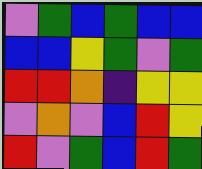[["violet", "green", "blue", "green", "blue", "blue"], ["blue", "blue", "yellow", "green", "violet", "green"], ["red", "red", "orange", "indigo", "yellow", "yellow"], ["violet", "orange", "violet", "blue", "red", "yellow"], ["red", "violet", "green", "blue", "red", "green"]]